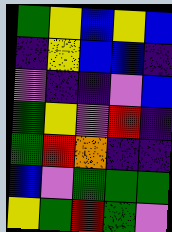[["green", "yellow", "blue", "yellow", "blue"], ["indigo", "yellow", "blue", "blue", "indigo"], ["violet", "indigo", "indigo", "violet", "blue"], ["green", "yellow", "violet", "red", "indigo"], ["green", "red", "orange", "indigo", "indigo"], ["blue", "violet", "green", "green", "green"], ["yellow", "green", "red", "green", "violet"]]